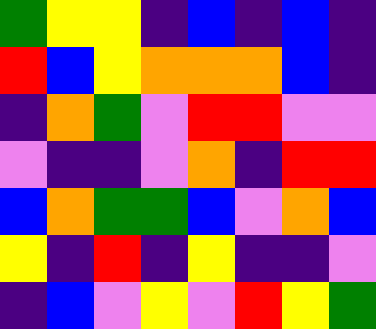[["green", "yellow", "yellow", "indigo", "blue", "indigo", "blue", "indigo"], ["red", "blue", "yellow", "orange", "orange", "orange", "blue", "indigo"], ["indigo", "orange", "green", "violet", "red", "red", "violet", "violet"], ["violet", "indigo", "indigo", "violet", "orange", "indigo", "red", "red"], ["blue", "orange", "green", "green", "blue", "violet", "orange", "blue"], ["yellow", "indigo", "red", "indigo", "yellow", "indigo", "indigo", "violet"], ["indigo", "blue", "violet", "yellow", "violet", "red", "yellow", "green"]]